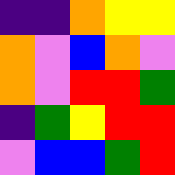[["indigo", "indigo", "orange", "yellow", "yellow"], ["orange", "violet", "blue", "orange", "violet"], ["orange", "violet", "red", "red", "green"], ["indigo", "green", "yellow", "red", "red"], ["violet", "blue", "blue", "green", "red"]]